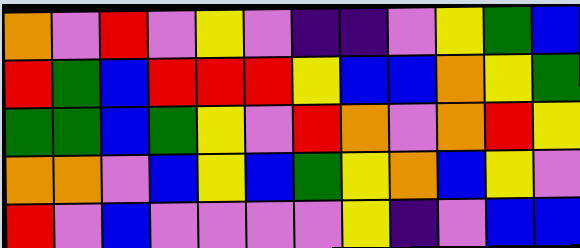[["orange", "violet", "red", "violet", "yellow", "violet", "indigo", "indigo", "violet", "yellow", "green", "blue"], ["red", "green", "blue", "red", "red", "red", "yellow", "blue", "blue", "orange", "yellow", "green"], ["green", "green", "blue", "green", "yellow", "violet", "red", "orange", "violet", "orange", "red", "yellow"], ["orange", "orange", "violet", "blue", "yellow", "blue", "green", "yellow", "orange", "blue", "yellow", "violet"], ["red", "violet", "blue", "violet", "violet", "violet", "violet", "yellow", "indigo", "violet", "blue", "blue"]]